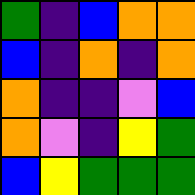[["green", "indigo", "blue", "orange", "orange"], ["blue", "indigo", "orange", "indigo", "orange"], ["orange", "indigo", "indigo", "violet", "blue"], ["orange", "violet", "indigo", "yellow", "green"], ["blue", "yellow", "green", "green", "green"]]